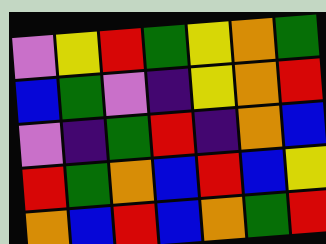[["violet", "yellow", "red", "green", "yellow", "orange", "green"], ["blue", "green", "violet", "indigo", "yellow", "orange", "red"], ["violet", "indigo", "green", "red", "indigo", "orange", "blue"], ["red", "green", "orange", "blue", "red", "blue", "yellow"], ["orange", "blue", "red", "blue", "orange", "green", "red"]]